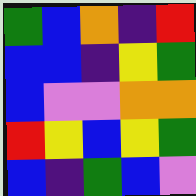[["green", "blue", "orange", "indigo", "red"], ["blue", "blue", "indigo", "yellow", "green"], ["blue", "violet", "violet", "orange", "orange"], ["red", "yellow", "blue", "yellow", "green"], ["blue", "indigo", "green", "blue", "violet"]]